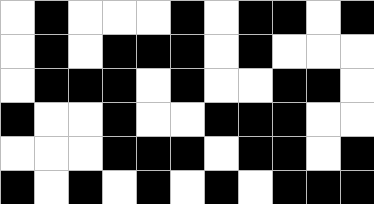[["white", "black", "white", "white", "white", "black", "white", "black", "black", "white", "black"], ["white", "black", "white", "black", "black", "black", "white", "black", "white", "white", "white"], ["white", "black", "black", "black", "white", "black", "white", "white", "black", "black", "white"], ["black", "white", "white", "black", "white", "white", "black", "black", "black", "white", "white"], ["white", "white", "white", "black", "black", "black", "white", "black", "black", "white", "black"], ["black", "white", "black", "white", "black", "white", "black", "white", "black", "black", "black"]]